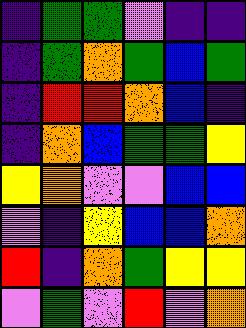[["indigo", "green", "green", "violet", "indigo", "indigo"], ["indigo", "green", "orange", "green", "blue", "green"], ["indigo", "red", "red", "orange", "blue", "indigo"], ["indigo", "orange", "blue", "green", "green", "yellow"], ["yellow", "orange", "violet", "violet", "blue", "blue"], ["violet", "indigo", "yellow", "blue", "blue", "orange"], ["red", "indigo", "orange", "green", "yellow", "yellow"], ["violet", "green", "violet", "red", "violet", "orange"]]